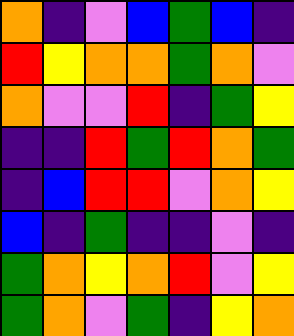[["orange", "indigo", "violet", "blue", "green", "blue", "indigo"], ["red", "yellow", "orange", "orange", "green", "orange", "violet"], ["orange", "violet", "violet", "red", "indigo", "green", "yellow"], ["indigo", "indigo", "red", "green", "red", "orange", "green"], ["indigo", "blue", "red", "red", "violet", "orange", "yellow"], ["blue", "indigo", "green", "indigo", "indigo", "violet", "indigo"], ["green", "orange", "yellow", "orange", "red", "violet", "yellow"], ["green", "orange", "violet", "green", "indigo", "yellow", "orange"]]